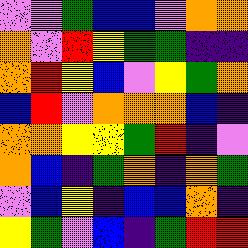[["violet", "violet", "green", "blue", "blue", "violet", "orange", "orange"], ["orange", "violet", "red", "yellow", "green", "green", "indigo", "indigo"], ["orange", "red", "yellow", "blue", "violet", "yellow", "green", "orange"], ["blue", "red", "violet", "orange", "orange", "orange", "blue", "indigo"], ["orange", "orange", "yellow", "yellow", "green", "red", "indigo", "violet"], ["orange", "blue", "indigo", "green", "orange", "indigo", "orange", "green"], ["violet", "blue", "yellow", "indigo", "blue", "blue", "orange", "indigo"], ["yellow", "green", "violet", "blue", "indigo", "green", "red", "red"]]